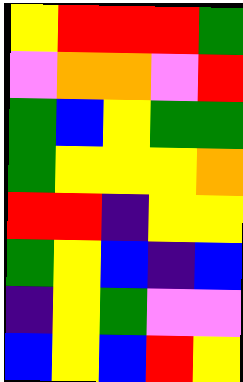[["yellow", "red", "red", "red", "green"], ["violet", "orange", "orange", "violet", "red"], ["green", "blue", "yellow", "green", "green"], ["green", "yellow", "yellow", "yellow", "orange"], ["red", "red", "indigo", "yellow", "yellow"], ["green", "yellow", "blue", "indigo", "blue"], ["indigo", "yellow", "green", "violet", "violet"], ["blue", "yellow", "blue", "red", "yellow"]]